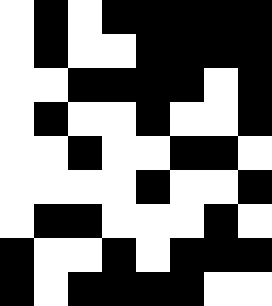[["white", "black", "white", "black", "black", "black", "black", "black"], ["white", "black", "white", "white", "black", "black", "black", "black"], ["white", "white", "black", "black", "black", "black", "white", "black"], ["white", "black", "white", "white", "black", "white", "white", "black"], ["white", "white", "black", "white", "white", "black", "black", "white"], ["white", "white", "white", "white", "black", "white", "white", "black"], ["white", "black", "black", "white", "white", "white", "black", "white"], ["black", "white", "white", "black", "white", "black", "black", "black"], ["black", "white", "black", "black", "black", "black", "white", "white"]]